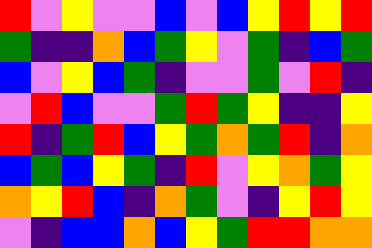[["red", "violet", "yellow", "violet", "violet", "blue", "violet", "blue", "yellow", "red", "yellow", "red"], ["green", "indigo", "indigo", "orange", "blue", "green", "yellow", "violet", "green", "indigo", "blue", "green"], ["blue", "violet", "yellow", "blue", "green", "indigo", "violet", "violet", "green", "violet", "red", "indigo"], ["violet", "red", "blue", "violet", "violet", "green", "red", "green", "yellow", "indigo", "indigo", "yellow"], ["red", "indigo", "green", "red", "blue", "yellow", "green", "orange", "green", "red", "indigo", "orange"], ["blue", "green", "blue", "yellow", "green", "indigo", "red", "violet", "yellow", "orange", "green", "yellow"], ["orange", "yellow", "red", "blue", "indigo", "orange", "green", "violet", "indigo", "yellow", "red", "yellow"], ["violet", "indigo", "blue", "blue", "orange", "blue", "yellow", "green", "red", "red", "orange", "orange"]]